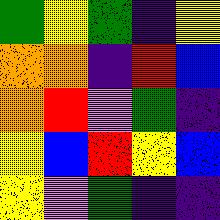[["green", "yellow", "green", "indigo", "yellow"], ["orange", "orange", "indigo", "red", "blue"], ["orange", "red", "violet", "green", "indigo"], ["yellow", "blue", "red", "yellow", "blue"], ["yellow", "violet", "green", "indigo", "indigo"]]